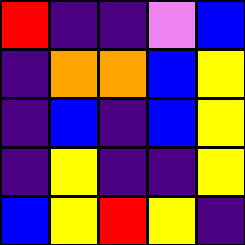[["red", "indigo", "indigo", "violet", "blue"], ["indigo", "orange", "orange", "blue", "yellow"], ["indigo", "blue", "indigo", "blue", "yellow"], ["indigo", "yellow", "indigo", "indigo", "yellow"], ["blue", "yellow", "red", "yellow", "indigo"]]